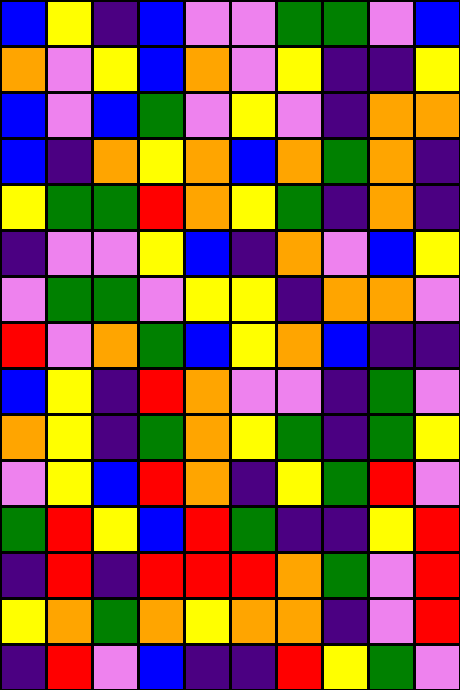[["blue", "yellow", "indigo", "blue", "violet", "violet", "green", "green", "violet", "blue"], ["orange", "violet", "yellow", "blue", "orange", "violet", "yellow", "indigo", "indigo", "yellow"], ["blue", "violet", "blue", "green", "violet", "yellow", "violet", "indigo", "orange", "orange"], ["blue", "indigo", "orange", "yellow", "orange", "blue", "orange", "green", "orange", "indigo"], ["yellow", "green", "green", "red", "orange", "yellow", "green", "indigo", "orange", "indigo"], ["indigo", "violet", "violet", "yellow", "blue", "indigo", "orange", "violet", "blue", "yellow"], ["violet", "green", "green", "violet", "yellow", "yellow", "indigo", "orange", "orange", "violet"], ["red", "violet", "orange", "green", "blue", "yellow", "orange", "blue", "indigo", "indigo"], ["blue", "yellow", "indigo", "red", "orange", "violet", "violet", "indigo", "green", "violet"], ["orange", "yellow", "indigo", "green", "orange", "yellow", "green", "indigo", "green", "yellow"], ["violet", "yellow", "blue", "red", "orange", "indigo", "yellow", "green", "red", "violet"], ["green", "red", "yellow", "blue", "red", "green", "indigo", "indigo", "yellow", "red"], ["indigo", "red", "indigo", "red", "red", "red", "orange", "green", "violet", "red"], ["yellow", "orange", "green", "orange", "yellow", "orange", "orange", "indigo", "violet", "red"], ["indigo", "red", "violet", "blue", "indigo", "indigo", "red", "yellow", "green", "violet"]]